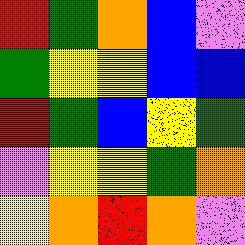[["red", "green", "orange", "blue", "violet"], ["green", "yellow", "yellow", "blue", "blue"], ["red", "green", "blue", "yellow", "green"], ["violet", "yellow", "yellow", "green", "orange"], ["yellow", "orange", "red", "orange", "violet"]]